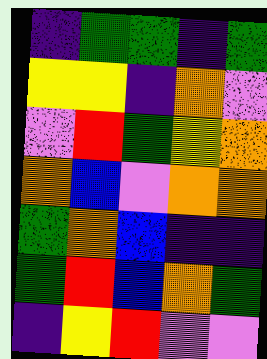[["indigo", "green", "green", "indigo", "green"], ["yellow", "yellow", "indigo", "orange", "violet"], ["violet", "red", "green", "yellow", "orange"], ["orange", "blue", "violet", "orange", "orange"], ["green", "orange", "blue", "indigo", "indigo"], ["green", "red", "blue", "orange", "green"], ["indigo", "yellow", "red", "violet", "violet"]]